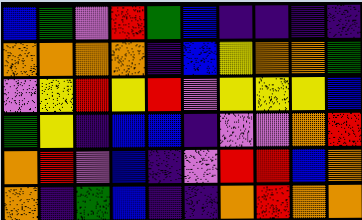[["blue", "green", "violet", "red", "green", "blue", "indigo", "indigo", "indigo", "indigo"], ["orange", "orange", "orange", "orange", "indigo", "blue", "yellow", "orange", "orange", "green"], ["violet", "yellow", "red", "yellow", "red", "violet", "yellow", "yellow", "yellow", "blue"], ["green", "yellow", "indigo", "blue", "blue", "indigo", "violet", "violet", "orange", "red"], ["orange", "red", "violet", "blue", "indigo", "violet", "red", "red", "blue", "orange"], ["orange", "indigo", "green", "blue", "indigo", "indigo", "orange", "red", "orange", "orange"]]